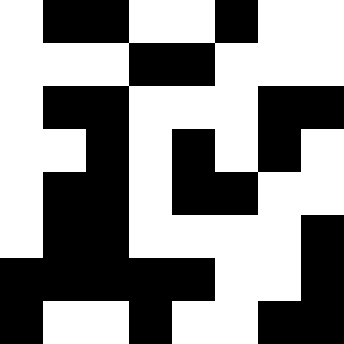[["white", "black", "black", "white", "white", "black", "white", "white"], ["white", "white", "white", "black", "black", "white", "white", "white"], ["white", "black", "black", "white", "white", "white", "black", "black"], ["white", "white", "black", "white", "black", "white", "black", "white"], ["white", "black", "black", "white", "black", "black", "white", "white"], ["white", "black", "black", "white", "white", "white", "white", "black"], ["black", "black", "black", "black", "black", "white", "white", "black"], ["black", "white", "white", "black", "white", "white", "black", "black"]]